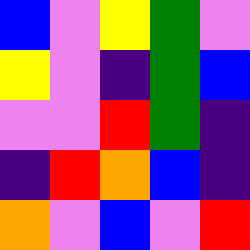[["blue", "violet", "yellow", "green", "violet"], ["yellow", "violet", "indigo", "green", "blue"], ["violet", "violet", "red", "green", "indigo"], ["indigo", "red", "orange", "blue", "indigo"], ["orange", "violet", "blue", "violet", "red"]]